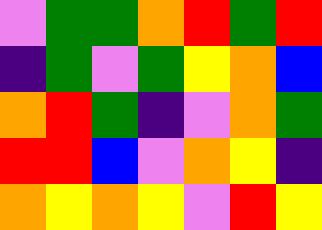[["violet", "green", "green", "orange", "red", "green", "red"], ["indigo", "green", "violet", "green", "yellow", "orange", "blue"], ["orange", "red", "green", "indigo", "violet", "orange", "green"], ["red", "red", "blue", "violet", "orange", "yellow", "indigo"], ["orange", "yellow", "orange", "yellow", "violet", "red", "yellow"]]